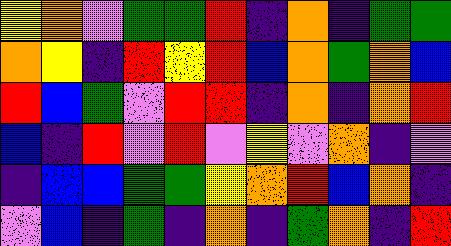[["yellow", "orange", "violet", "green", "green", "red", "indigo", "orange", "indigo", "green", "green"], ["orange", "yellow", "indigo", "red", "yellow", "red", "blue", "orange", "green", "orange", "blue"], ["red", "blue", "green", "violet", "red", "red", "indigo", "orange", "indigo", "orange", "red"], ["blue", "indigo", "red", "violet", "red", "violet", "yellow", "violet", "orange", "indigo", "violet"], ["indigo", "blue", "blue", "green", "green", "yellow", "orange", "red", "blue", "orange", "indigo"], ["violet", "blue", "indigo", "green", "indigo", "orange", "indigo", "green", "orange", "indigo", "red"]]